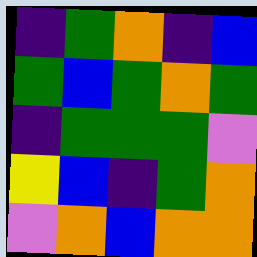[["indigo", "green", "orange", "indigo", "blue"], ["green", "blue", "green", "orange", "green"], ["indigo", "green", "green", "green", "violet"], ["yellow", "blue", "indigo", "green", "orange"], ["violet", "orange", "blue", "orange", "orange"]]